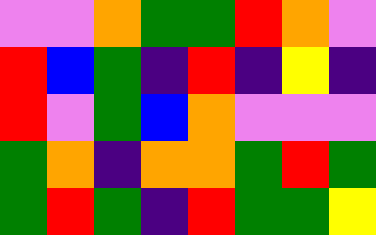[["violet", "violet", "orange", "green", "green", "red", "orange", "violet"], ["red", "blue", "green", "indigo", "red", "indigo", "yellow", "indigo"], ["red", "violet", "green", "blue", "orange", "violet", "violet", "violet"], ["green", "orange", "indigo", "orange", "orange", "green", "red", "green"], ["green", "red", "green", "indigo", "red", "green", "green", "yellow"]]